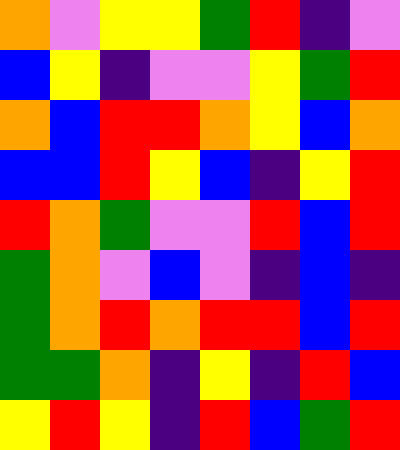[["orange", "violet", "yellow", "yellow", "green", "red", "indigo", "violet"], ["blue", "yellow", "indigo", "violet", "violet", "yellow", "green", "red"], ["orange", "blue", "red", "red", "orange", "yellow", "blue", "orange"], ["blue", "blue", "red", "yellow", "blue", "indigo", "yellow", "red"], ["red", "orange", "green", "violet", "violet", "red", "blue", "red"], ["green", "orange", "violet", "blue", "violet", "indigo", "blue", "indigo"], ["green", "orange", "red", "orange", "red", "red", "blue", "red"], ["green", "green", "orange", "indigo", "yellow", "indigo", "red", "blue"], ["yellow", "red", "yellow", "indigo", "red", "blue", "green", "red"]]